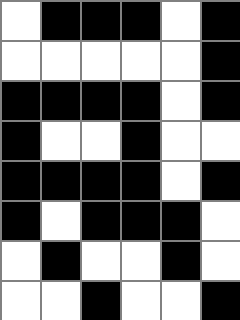[["white", "black", "black", "black", "white", "black"], ["white", "white", "white", "white", "white", "black"], ["black", "black", "black", "black", "white", "black"], ["black", "white", "white", "black", "white", "white"], ["black", "black", "black", "black", "white", "black"], ["black", "white", "black", "black", "black", "white"], ["white", "black", "white", "white", "black", "white"], ["white", "white", "black", "white", "white", "black"]]